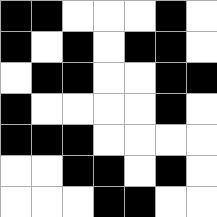[["black", "black", "white", "white", "white", "black", "white"], ["black", "white", "black", "white", "black", "black", "white"], ["white", "black", "black", "white", "white", "black", "black"], ["black", "white", "white", "white", "white", "black", "white"], ["black", "black", "black", "white", "white", "white", "white"], ["white", "white", "black", "black", "white", "black", "white"], ["white", "white", "white", "black", "black", "white", "white"]]